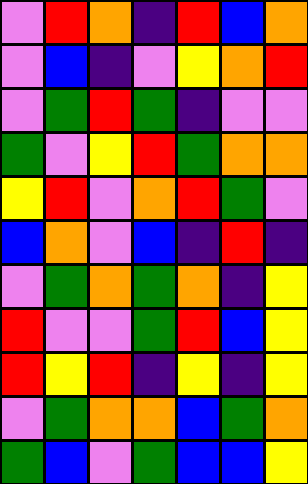[["violet", "red", "orange", "indigo", "red", "blue", "orange"], ["violet", "blue", "indigo", "violet", "yellow", "orange", "red"], ["violet", "green", "red", "green", "indigo", "violet", "violet"], ["green", "violet", "yellow", "red", "green", "orange", "orange"], ["yellow", "red", "violet", "orange", "red", "green", "violet"], ["blue", "orange", "violet", "blue", "indigo", "red", "indigo"], ["violet", "green", "orange", "green", "orange", "indigo", "yellow"], ["red", "violet", "violet", "green", "red", "blue", "yellow"], ["red", "yellow", "red", "indigo", "yellow", "indigo", "yellow"], ["violet", "green", "orange", "orange", "blue", "green", "orange"], ["green", "blue", "violet", "green", "blue", "blue", "yellow"]]